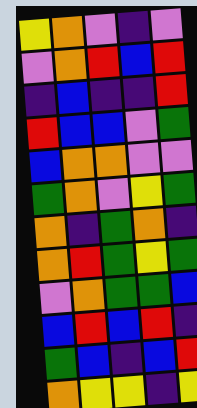[["yellow", "orange", "violet", "indigo", "violet"], ["violet", "orange", "red", "blue", "red"], ["indigo", "blue", "indigo", "indigo", "red"], ["red", "blue", "blue", "violet", "green"], ["blue", "orange", "orange", "violet", "violet"], ["green", "orange", "violet", "yellow", "green"], ["orange", "indigo", "green", "orange", "indigo"], ["orange", "red", "green", "yellow", "green"], ["violet", "orange", "green", "green", "blue"], ["blue", "red", "blue", "red", "indigo"], ["green", "blue", "indigo", "blue", "red"], ["orange", "yellow", "yellow", "indigo", "yellow"]]